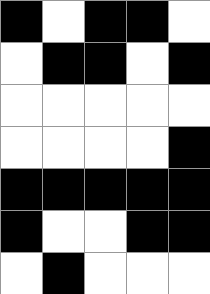[["black", "white", "black", "black", "white"], ["white", "black", "black", "white", "black"], ["white", "white", "white", "white", "white"], ["white", "white", "white", "white", "black"], ["black", "black", "black", "black", "black"], ["black", "white", "white", "black", "black"], ["white", "black", "white", "white", "white"]]